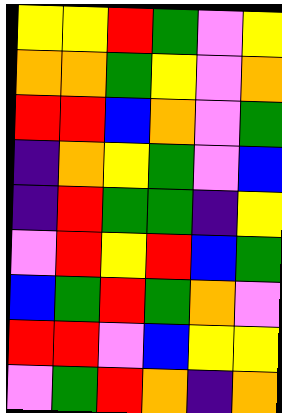[["yellow", "yellow", "red", "green", "violet", "yellow"], ["orange", "orange", "green", "yellow", "violet", "orange"], ["red", "red", "blue", "orange", "violet", "green"], ["indigo", "orange", "yellow", "green", "violet", "blue"], ["indigo", "red", "green", "green", "indigo", "yellow"], ["violet", "red", "yellow", "red", "blue", "green"], ["blue", "green", "red", "green", "orange", "violet"], ["red", "red", "violet", "blue", "yellow", "yellow"], ["violet", "green", "red", "orange", "indigo", "orange"]]